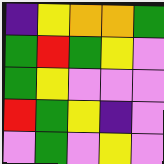[["indigo", "yellow", "orange", "orange", "green"], ["green", "red", "green", "yellow", "violet"], ["green", "yellow", "violet", "violet", "violet"], ["red", "green", "yellow", "indigo", "violet"], ["violet", "green", "violet", "yellow", "violet"]]